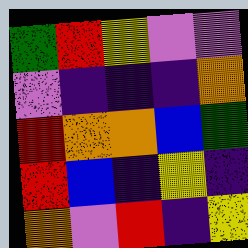[["green", "red", "yellow", "violet", "violet"], ["violet", "indigo", "indigo", "indigo", "orange"], ["red", "orange", "orange", "blue", "green"], ["red", "blue", "indigo", "yellow", "indigo"], ["orange", "violet", "red", "indigo", "yellow"]]